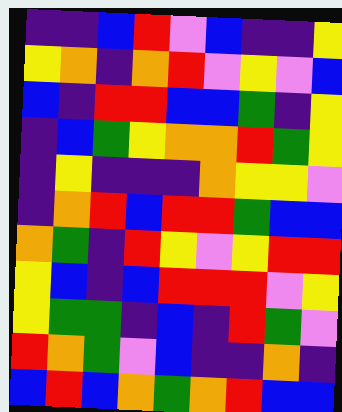[["indigo", "indigo", "blue", "red", "violet", "blue", "indigo", "indigo", "yellow"], ["yellow", "orange", "indigo", "orange", "red", "violet", "yellow", "violet", "blue"], ["blue", "indigo", "red", "red", "blue", "blue", "green", "indigo", "yellow"], ["indigo", "blue", "green", "yellow", "orange", "orange", "red", "green", "yellow"], ["indigo", "yellow", "indigo", "indigo", "indigo", "orange", "yellow", "yellow", "violet"], ["indigo", "orange", "red", "blue", "red", "red", "green", "blue", "blue"], ["orange", "green", "indigo", "red", "yellow", "violet", "yellow", "red", "red"], ["yellow", "blue", "indigo", "blue", "red", "red", "red", "violet", "yellow"], ["yellow", "green", "green", "indigo", "blue", "indigo", "red", "green", "violet"], ["red", "orange", "green", "violet", "blue", "indigo", "indigo", "orange", "indigo"], ["blue", "red", "blue", "orange", "green", "orange", "red", "blue", "blue"]]